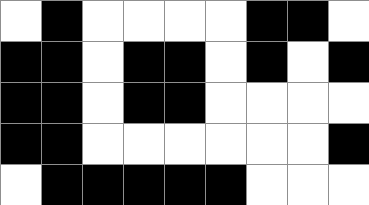[["white", "black", "white", "white", "white", "white", "black", "black", "white"], ["black", "black", "white", "black", "black", "white", "black", "white", "black"], ["black", "black", "white", "black", "black", "white", "white", "white", "white"], ["black", "black", "white", "white", "white", "white", "white", "white", "black"], ["white", "black", "black", "black", "black", "black", "white", "white", "white"]]